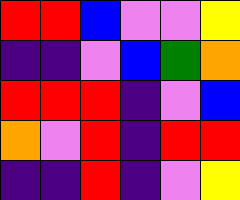[["red", "red", "blue", "violet", "violet", "yellow"], ["indigo", "indigo", "violet", "blue", "green", "orange"], ["red", "red", "red", "indigo", "violet", "blue"], ["orange", "violet", "red", "indigo", "red", "red"], ["indigo", "indigo", "red", "indigo", "violet", "yellow"]]